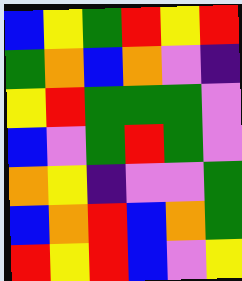[["blue", "yellow", "green", "red", "yellow", "red"], ["green", "orange", "blue", "orange", "violet", "indigo"], ["yellow", "red", "green", "green", "green", "violet"], ["blue", "violet", "green", "red", "green", "violet"], ["orange", "yellow", "indigo", "violet", "violet", "green"], ["blue", "orange", "red", "blue", "orange", "green"], ["red", "yellow", "red", "blue", "violet", "yellow"]]